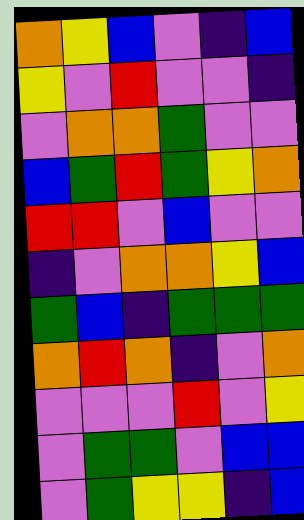[["orange", "yellow", "blue", "violet", "indigo", "blue"], ["yellow", "violet", "red", "violet", "violet", "indigo"], ["violet", "orange", "orange", "green", "violet", "violet"], ["blue", "green", "red", "green", "yellow", "orange"], ["red", "red", "violet", "blue", "violet", "violet"], ["indigo", "violet", "orange", "orange", "yellow", "blue"], ["green", "blue", "indigo", "green", "green", "green"], ["orange", "red", "orange", "indigo", "violet", "orange"], ["violet", "violet", "violet", "red", "violet", "yellow"], ["violet", "green", "green", "violet", "blue", "blue"], ["violet", "green", "yellow", "yellow", "indigo", "blue"]]